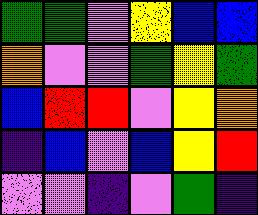[["green", "green", "violet", "yellow", "blue", "blue"], ["orange", "violet", "violet", "green", "yellow", "green"], ["blue", "red", "red", "violet", "yellow", "orange"], ["indigo", "blue", "violet", "blue", "yellow", "red"], ["violet", "violet", "indigo", "violet", "green", "indigo"]]